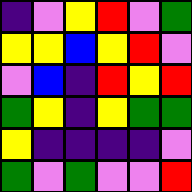[["indigo", "violet", "yellow", "red", "violet", "green"], ["yellow", "yellow", "blue", "yellow", "red", "violet"], ["violet", "blue", "indigo", "red", "yellow", "red"], ["green", "yellow", "indigo", "yellow", "green", "green"], ["yellow", "indigo", "indigo", "indigo", "indigo", "violet"], ["green", "violet", "green", "violet", "violet", "red"]]